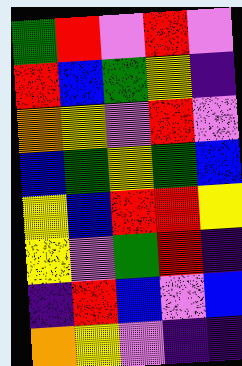[["green", "red", "violet", "red", "violet"], ["red", "blue", "green", "yellow", "indigo"], ["orange", "yellow", "violet", "red", "violet"], ["blue", "green", "yellow", "green", "blue"], ["yellow", "blue", "red", "red", "yellow"], ["yellow", "violet", "green", "red", "indigo"], ["indigo", "red", "blue", "violet", "blue"], ["orange", "yellow", "violet", "indigo", "indigo"]]